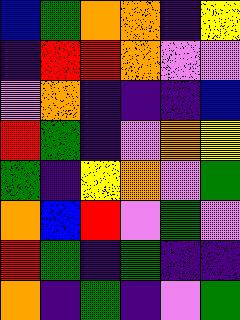[["blue", "green", "orange", "orange", "indigo", "yellow"], ["indigo", "red", "red", "orange", "violet", "violet"], ["violet", "orange", "indigo", "indigo", "indigo", "blue"], ["red", "green", "indigo", "violet", "orange", "yellow"], ["green", "indigo", "yellow", "orange", "violet", "green"], ["orange", "blue", "red", "violet", "green", "violet"], ["red", "green", "indigo", "green", "indigo", "indigo"], ["orange", "indigo", "green", "indigo", "violet", "green"]]